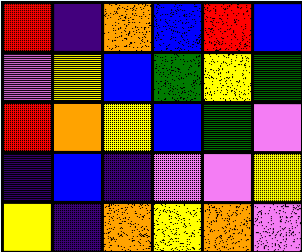[["red", "indigo", "orange", "blue", "red", "blue"], ["violet", "yellow", "blue", "green", "yellow", "green"], ["red", "orange", "yellow", "blue", "green", "violet"], ["indigo", "blue", "indigo", "violet", "violet", "yellow"], ["yellow", "indigo", "orange", "yellow", "orange", "violet"]]